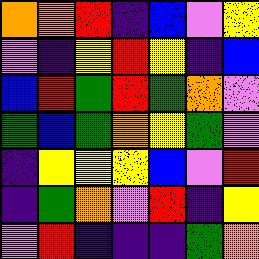[["orange", "orange", "red", "indigo", "blue", "violet", "yellow"], ["violet", "indigo", "yellow", "red", "yellow", "indigo", "blue"], ["blue", "red", "green", "red", "green", "orange", "violet"], ["green", "blue", "green", "orange", "yellow", "green", "violet"], ["indigo", "yellow", "yellow", "yellow", "blue", "violet", "red"], ["indigo", "green", "orange", "violet", "red", "indigo", "yellow"], ["violet", "red", "indigo", "indigo", "indigo", "green", "orange"]]